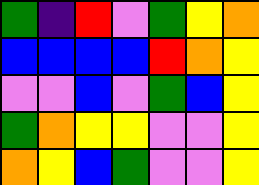[["green", "indigo", "red", "violet", "green", "yellow", "orange"], ["blue", "blue", "blue", "blue", "red", "orange", "yellow"], ["violet", "violet", "blue", "violet", "green", "blue", "yellow"], ["green", "orange", "yellow", "yellow", "violet", "violet", "yellow"], ["orange", "yellow", "blue", "green", "violet", "violet", "yellow"]]